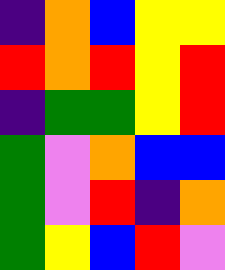[["indigo", "orange", "blue", "yellow", "yellow"], ["red", "orange", "red", "yellow", "red"], ["indigo", "green", "green", "yellow", "red"], ["green", "violet", "orange", "blue", "blue"], ["green", "violet", "red", "indigo", "orange"], ["green", "yellow", "blue", "red", "violet"]]